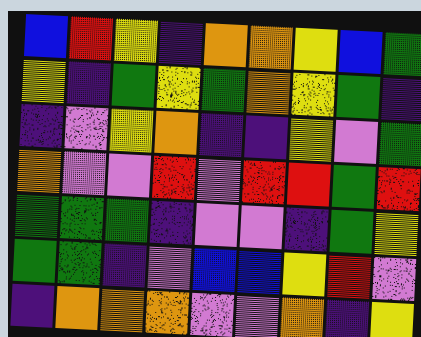[["blue", "red", "yellow", "indigo", "orange", "orange", "yellow", "blue", "green"], ["yellow", "indigo", "green", "yellow", "green", "orange", "yellow", "green", "indigo"], ["indigo", "violet", "yellow", "orange", "indigo", "indigo", "yellow", "violet", "green"], ["orange", "violet", "violet", "red", "violet", "red", "red", "green", "red"], ["green", "green", "green", "indigo", "violet", "violet", "indigo", "green", "yellow"], ["green", "green", "indigo", "violet", "blue", "blue", "yellow", "red", "violet"], ["indigo", "orange", "orange", "orange", "violet", "violet", "orange", "indigo", "yellow"]]